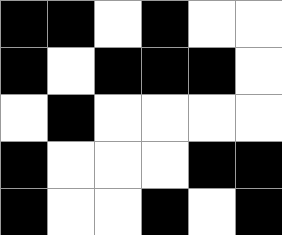[["black", "black", "white", "black", "white", "white"], ["black", "white", "black", "black", "black", "white"], ["white", "black", "white", "white", "white", "white"], ["black", "white", "white", "white", "black", "black"], ["black", "white", "white", "black", "white", "black"]]